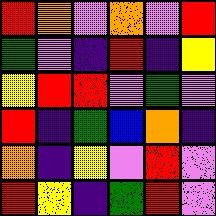[["red", "orange", "violet", "orange", "violet", "red"], ["green", "violet", "indigo", "red", "indigo", "yellow"], ["yellow", "red", "red", "violet", "green", "violet"], ["red", "indigo", "green", "blue", "orange", "indigo"], ["orange", "indigo", "yellow", "violet", "red", "violet"], ["red", "yellow", "indigo", "green", "red", "violet"]]